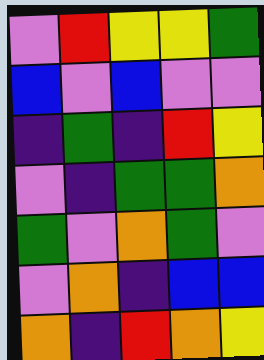[["violet", "red", "yellow", "yellow", "green"], ["blue", "violet", "blue", "violet", "violet"], ["indigo", "green", "indigo", "red", "yellow"], ["violet", "indigo", "green", "green", "orange"], ["green", "violet", "orange", "green", "violet"], ["violet", "orange", "indigo", "blue", "blue"], ["orange", "indigo", "red", "orange", "yellow"]]